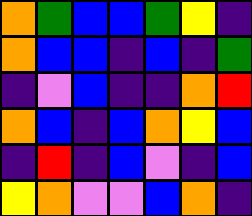[["orange", "green", "blue", "blue", "green", "yellow", "indigo"], ["orange", "blue", "blue", "indigo", "blue", "indigo", "green"], ["indigo", "violet", "blue", "indigo", "indigo", "orange", "red"], ["orange", "blue", "indigo", "blue", "orange", "yellow", "blue"], ["indigo", "red", "indigo", "blue", "violet", "indigo", "blue"], ["yellow", "orange", "violet", "violet", "blue", "orange", "indigo"]]